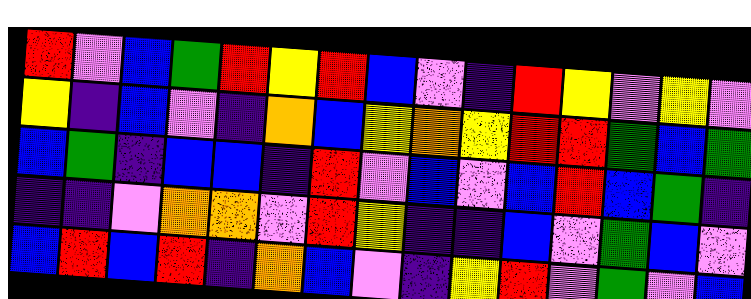[["red", "violet", "blue", "green", "red", "yellow", "red", "blue", "violet", "indigo", "red", "yellow", "violet", "yellow", "violet"], ["yellow", "indigo", "blue", "violet", "indigo", "orange", "blue", "yellow", "orange", "yellow", "red", "red", "green", "blue", "green"], ["blue", "green", "indigo", "blue", "blue", "indigo", "red", "violet", "blue", "violet", "blue", "red", "blue", "green", "indigo"], ["indigo", "indigo", "violet", "orange", "orange", "violet", "red", "yellow", "indigo", "indigo", "blue", "violet", "green", "blue", "violet"], ["blue", "red", "blue", "red", "indigo", "orange", "blue", "violet", "indigo", "yellow", "red", "violet", "green", "violet", "blue"]]